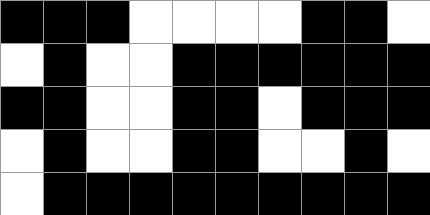[["black", "black", "black", "white", "white", "white", "white", "black", "black", "white"], ["white", "black", "white", "white", "black", "black", "black", "black", "black", "black"], ["black", "black", "white", "white", "black", "black", "white", "black", "black", "black"], ["white", "black", "white", "white", "black", "black", "white", "white", "black", "white"], ["white", "black", "black", "black", "black", "black", "black", "black", "black", "black"]]